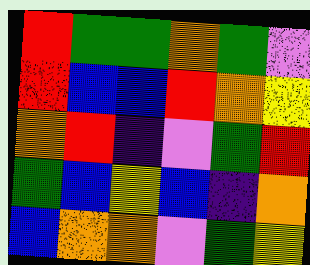[["red", "green", "green", "orange", "green", "violet"], ["red", "blue", "blue", "red", "orange", "yellow"], ["orange", "red", "indigo", "violet", "green", "red"], ["green", "blue", "yellow", "blue", "indigo", "orange"], ["blue", "orange", "orange", "violet", "green", "yellow"]]